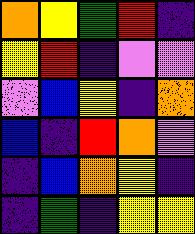[["orange", "yellow", "green", "red", "indigo"], ["yellow", "red", "indigo", "violet", "violet"], ["violet", "blue", "yellow", "indigo", "orange"], ["blue", "indigo", "red", "orange", "violet"], ["indigo", "blue", "orange", "yellow", "indigo"], ["indigo", "green", "indigo", "yellow", "yellow"]]